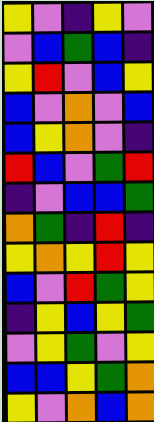[["yellow", "violet", "indigo", "yellow", "violet"], ["violet", "blue", "green", "blue", "indigo"], ["yellow", "red", "violet", "blue", "yellow"], ["blue", "violet", "orange", "violet", "blue"], ["blue", "yellow", "orange", "violet", "indigo"], ["red", "blue", "violet", "green", "red"], ["indigo", "violet", "blue", "blue", "green"], ["orange", "green", "indigo", "red", "indigo"], ["yellow", "orange", "yellow", "red", "yellow"], ["blue", "violet", "red", "green", "yellow"], ["indigo", "yellow", "blue", "yellow", "green"], ["violet", "yellow", "green", "violet", "yellow"], ["blue", "blue", "yellow", "green", "orange"], ["yellow", "violet", "orange", "blue", "orange"]]